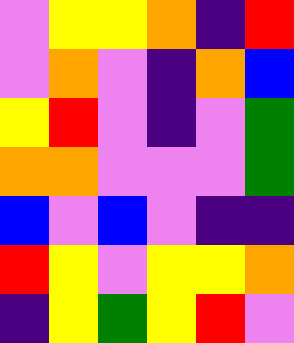[["violet", "yellow", "yellow", "orange", "indigo", "red"], ["violet", "orange", "violet", "indigo", "orange", "blue"], ["yellow", "red", "violet", "indigo", "violet", "green"], ["orange", "orange", "violet", "violet", "violet", "green"], ["blue", "violet", "blue", "violet", "indigo", "indigo"], ["red", "yellow", "violet", "yellow", "yellow", "orange"], ["indigo", "yellow", "green", "yellow", "red", "violet"]]